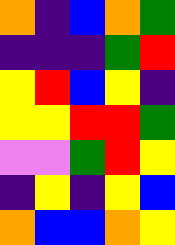[["orange", "indigo", "blue", "orange", "green"], ["indigo", "indigo", "indigo", "green", "red"], ["yellow", "red", "blue", "yellow", "indigo"], ["yellow", "yellow", "red", "red", "green"], ["violet", "violet", "green", "red", "yellow"], ["indigo", "yellow", "indigo", "yellow", "blue"], ["orange", "blue", "blue", "orange", "yellow"]]